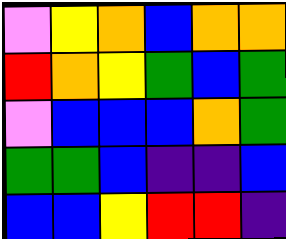[["violet", "yellow", "orange", "blue", "orange", "orange"], ["red", "orange", "yellow", "green", "blue", "green"], ["violet", "blue", "blue", "blue", "orange", "green"], ["green", "green", "blue", "indigo", "indigo", "blue"], ["blue", "blue", "yellow", "red", "red", "indigo"]]